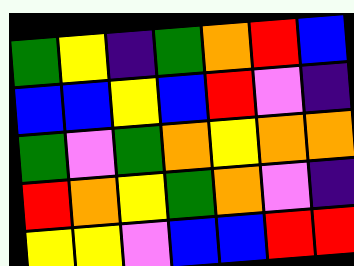[["green", "yellow", "indigo", "green", "orange", "red", "blue"], ["blue", "blue", "yellow", "blue", "red", "violet", "indigo"], ["green", "violet", "green", "orange", "yellow", "orange", "orange"], ["red", "orange", "yellow", "green", "orange", "violet", "indigo"], ["yellow", "yellow", "violet", "blue", "blue", "red", "red"]]